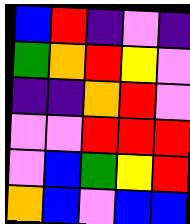[["blue", "red", "indigo", "violet", "indigo"], ["green", "orange", "red", "yellow", "violet"], ["indigo", "indigo", "orange", "red", "violet"], ["violet", "violet", "red", "red", "red"], ["violet", "blue", "green", "yellow", "red"], ["orange", "blue", "violet", "blue", "blue"]]